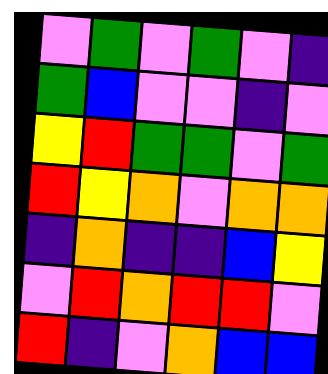[["violet", "green", "violet", "green", "violet", "indigo"], ["green", "blue", "violet", "violet", "indigo", "violet"], ["yellow", "red", "green", "green", "violet", "green"], ["red", "yellow", "orange", "violet", "orange", "orange"], ["indigo", "orange", "indigo", "indigo", "blue", "yellow"], ["violet", "red", "orange", "red", "red", "violet"], ["red", "indigo", "violet", "orange", "blue", "blue"]]